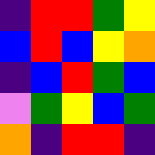[["indigo", "red", "red", "green", "yellow"], ["blue", "red", "blue", "yellow", "orange"], ["indigo", "blue", "red", "green", "blue"], ["violet", "green", "yellow", "blue", "green"], ["orange", "indigo", "red", "red", "indigo"]]